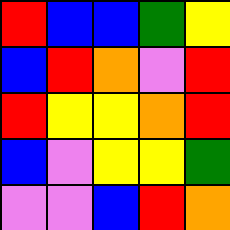[["red", "blue", "blue", "green", "yellow"], ["blue", "red", "orange", "violet", "red"], ["red", "yellow", "yellow", "orange", "red"], ["blue", "violet", "yellow", "yellow", "green"], ["violet", "violet", "blue", "red", "orange"]]